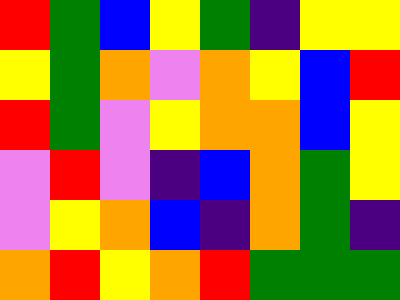[["red", "green", "blue", "yellow", "green", "indigo", "yellow", "yellow"], ["yellow", "green", "orange", "violet", "orange", "yellow", "blue", "red"], ["red", "green", "violet", "yellow", "orange", "orange", "blue", "yellow"], ["violet", "red", "violet", "indigo", "blue", "orange", "green", "yellow"], ["violet", "yellow", "orange", "blue", "indigo", "orange", "green", "indigo"], ["orange", "red", "yellow", "orange", "red", "green", "green", "green"]]